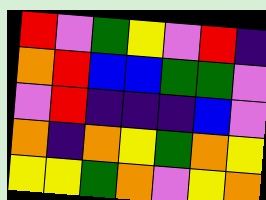[["red", "violet", "green", "yellow", "violet", "red", "indigo"], ["orange", "red", "blue", "blue", "green", "green", "violet"], ["violet", "red", "indigo", "indigo", "indigo", "blue", "violet"], ["orange", "indigo", "orange", "yellow", "green", "orange", "yellow"], ["yellow", "yellow", "green", "orange", "violet", "yellow", "orange"]]